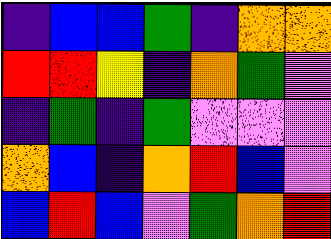[["indigo", "blue", "blue", "green", "indigo", "orange", "orange"], ["red", "red", "yellow", "indigo", "orange", "green", "violet"], ["indigo", "green", "indigo", "green", "violet", "violet", "violet"], ["orange", "blue", "indigo", "orange", "red", "blue", "violet"], ["blue", "red", "blue", "violet", "green", "orange", "red"]]